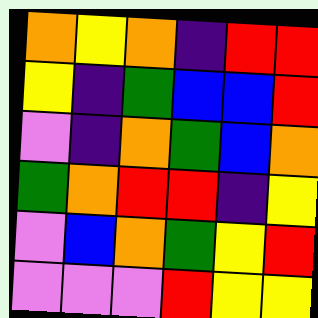[["orange", "yellow", "orange", "indigo", "red", "red"], ["yellow", "indigo", "green", "blue", "blue", "red"], ["violet", "indigo", "orange", "green", "blue", "orange"], ["green", "orange", "red", "red", "indigo", "yellow"], ["violet", "blue", "orange", "green", "yellow", "red"], ["violet", "violet", "violet", "red", "yellow", "yellow"]]